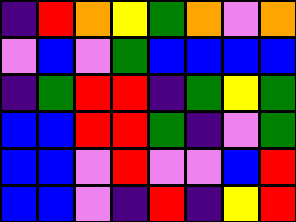[["indigo", "red", "orange", "yellow", "green", "orange", "violet", "orange"], ["violet", "blue", "violet", "green", "blue", "blue", "blue", "blue"], ["indigo", "green", "red", "red", "indigo", "green", "yellow", "green"], ["blue", "blue", "red", "red", "green", "indigo", "violet", "green"], ["blue", "blue", "violet", "red", "violet", "violet", "blue", "red"], ["blue", "blue", "violet", "indigo", "red", "indigo", "yellow", "red"]]